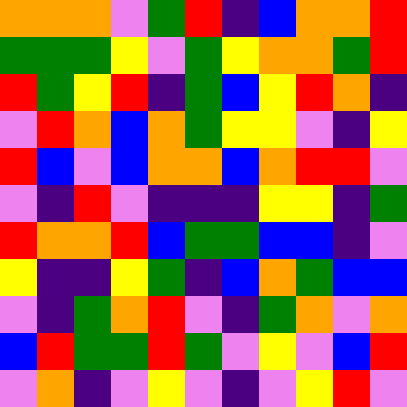[["orange", "orange", "orange", "violet", "green", "red", "indigo", "blue", "orange", "orange", "red"], ["green", "green", "green", "yellow", "violet", "green", "yellow", "orange", "orange", "green", "red"], ["red", "green", "yellow", "red", "indigo", "green", "blue", "yellow", "red", "orange", "indigo"], ["violet", "red", "orange", "blue", "orange", "green", "yellow", "yellow", "violet", "indigo", "yellow"], ["red", "blue", "violet", "blue", "orange", "orange", "blue", "orange", "red", "red", "violet"], ["violet", "indigo", "red", "violet", "indigo", "indigo", "indigo", "yellow", "yellow", "indigo", "green"], ["red", "orange", "orange", "red", "blue", "green", "green", "blue", "blue", "indigo", "violet"], ["yellow", "indigo", "indigo", "yellow", "green", "indigo", "blue", "orange", "green", "blue", "blue"], ["violet", "indigo", "green", "orange", "red", "violet", "indigo", "green", "orange", "violet", "orange"], ["blue", "red", "green", "green", "red", "green", "violet", "yellow", "violet", "blue", "red"], ["violet", "orange", "indigo", "violet", "yellow", "violet", "indigo", "violet", "yellow", "red", "violet"]]